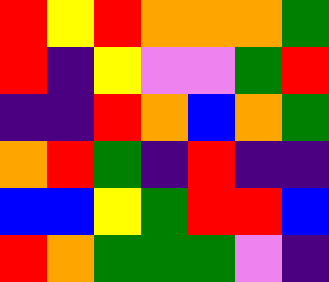[["red", "yellow", "red", "orange", "orange", "orange", "green"], ["red", "indigo", "yellow", "violet", "violet", "green", "red"], ["indigo", "indigo", "red", "orange", "blue", "orange", "green"], ["orange", "red", "green", "indigo", "red", "indigo", "indigo"], ["blue", "blue", "yellow", "green", "red", "red", "blue"], ["red", "orange", "green", "green", "green", "violet", "indigo"]]